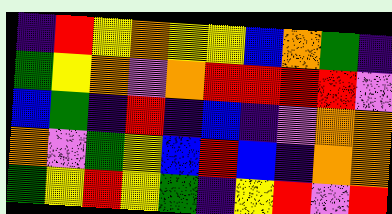[["indigo", "red", "yellow", "orange", "yellow", "yellow", "blue", "orange", "green", "indigo"], ["green", "yellow", "orange", "violet", "orange", "red", "red", "red", "red", "violet"], ["blue", "green", "indigo", "red", "indigo", "blue", "indigo", "violet", "orange", "orange"], ["orange", "violet", "green", "yellow", "blue", "red", "blue", "indigo", "orange", "orange"], ["green", "yellow", "red", "yellow", "green", "indigo", "yellow", "red", "violet", "red"]]